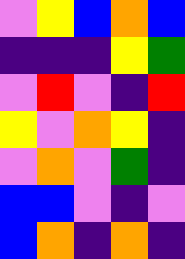[["violet", "yellow", "blue", "orange", "blue"], ["indigo", "indigo", "indigo", "yellow", "green"], ["violet", "red", "violet", "indigo", "red"], ["yellow", "violet", "orange", "yellow", "indigo"], ["violet", "orange", "violet", "green", "indigo"], ["blue", "blue", "violet", "indigo", "violet"], ["blue", "orange", "indigo", "orange", "indigo"]]